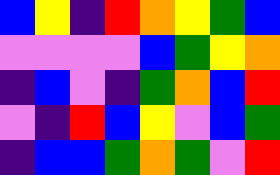[["blue", "yellow", "indigo", "red", "orange", "yellow", "green", "blue"], ["violet", "violet", "violet", "violet", "blue", "green", "yellow", "orange"], ["indigo", "blue", "violet", "indigo", "green", "orange", "blue", "red"], ["violet", "indigo", "red", "blue", "yellow", "violet", "blue", "green"], ["indigo", "blue", "blue", "green", "orange", "green", "violet", "red"]]